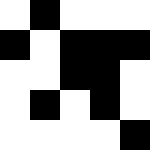[["white", "black", "white", "white", "white"], ["black", "white", "black", "black", "black"], ["white", "white", "black", "black", "white"], ["white", "black", "white", "black", "white"], ["white", "white", "white", "white", "black"]]